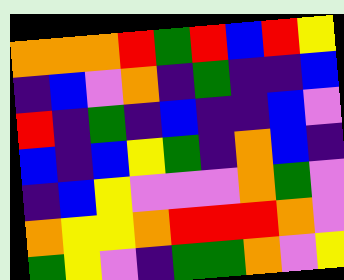[["orange", "orange", "orange", "red", "green", "red", "blue", "red", "yellow"], ["indigo", "blue", "violet", "orange", "indigo", "green", "indigo", "indigo", "blue"], ["red", "indigo", "green", "indigo", "blue", "indigo", "indigo", "blue", "violet"], ["blue", "indigo", "blue", "yellow", "green", "indigo", "orange", "blue", "indigo"], ["indigo", "blue", "yellow", "violet", "violet", "violet", "orange", "green", "violet"], ["orange", "yellow", "yellow", "orange", "red", "red", "red", "orange", "violet"], ["green", "yellow", "violet", "indigo", "green", "green", "orange", "violet", "yellow"]]